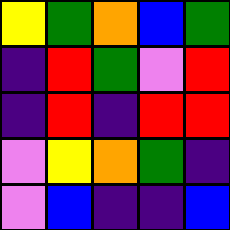[["yellow", "green", "orange", "blue", "green"], ["indigo", "red", "green", "violet", "red"], ["indigo", "red", "indigo", "red", "red"], ["violet", "yellow", "orange", "green", "indigo"], ["violet", "blue", "indigo", "indigo", "blue"]]